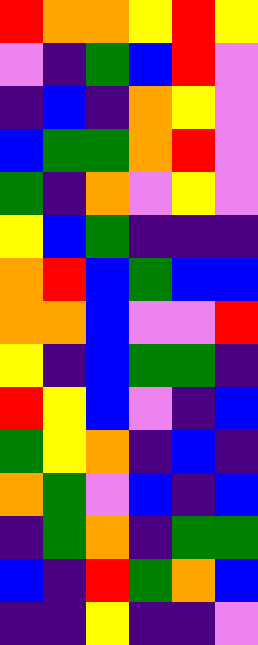[["red", "orange", "orange", "yellow", "red", "yellow"], ["violet", "indigo", "green", "blue", "red", "violet"], ["indigo", "blue", "indigo", "orange", "yellow", "violet"], ["blue", "green", "green", "orange", "red", "violet"], ["green", "indigo", "orange", "violet", "yellow", "violet"], ["yellow", "blue", "green", "indigo", "indigo", "indigo"], ["orange", "red", "blue", "green", "blue", "blue"], ["orange", "orange", "blue", "violet", "violet", "red"], ["yellow", "indigo", "blue", "green", "green", "indigo"], ["red", "yellow", "blue", "violet", "indigo", "blue"], ["green", "yellow", "orange", "indigo", "blue", "indigo"], ["orange", "green", "violet", "blue", "indigo", "blue"], ["indigo", "green", "orange", "indigo", "green", "green"], ["blue", "indigo", "red", "green", "orange", "blue"], ["indigo", "indigo", "yellow", "indigo", "indigo", "violet"]]